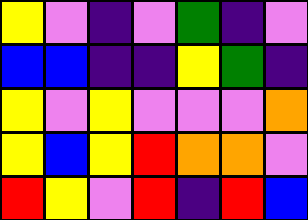[["yellow", "violet", "indigo", "violet", "green", "indigo", "violet"], ["blue", "blue", "indigo", "indigo", "yellow", "green", "indigo"], ["yellow", "violet", "yellow", "violet", "violet", "violet", "orange"], ["yellow", "blue", "yellow", "red", "orange", "orange", "violet"], ["red", "yellow", "violet", "red", "indigo", "red", "blue"]]